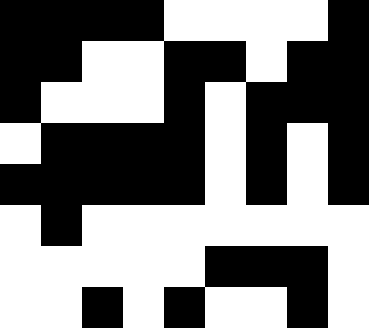[["black", "black", "black", "black", "white", "white", "white", "white", "black"], ["black", "black", "white", "white", "black", "black", "white", "black", "black"], ["black", "white", "white", "white", "black", "white", "black", "black", "black"], ["white", "black", "black", "black", "black", "white", "black", "white", "black"], ["black", "black", "black", "black", "black", "white", "black", "white", "black"], ["white", "black", "white", "white", "white", "white", "white", "white", "white"], ["white", "white", "white", "white", "white", "black", "black", "black", "white"], ["white", "white", "black", "white", "black", "white", "white", "black", "white"]]